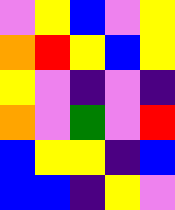[["violet", "yellow", "blue", "violet", "yellow"], ["orange", "red", "yellow", "blue", "yellow"], ["yellow", "violet", "indigo", "violet", "indigo"], ["orange", "violet", "green", "violet", "red"], ["blue", "yellow", "yellow", "indigo", "blue"], ["blue", "blue", "indigo", "yellow", "violet"]]